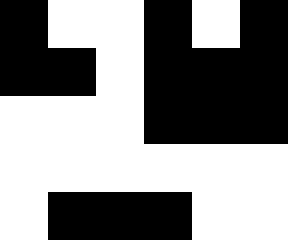[["black", "white", "white", "black", "white", "black"], ["black", "black", "white", "black", "black", "black"], ["white", "white", "white", "black", "black", "black"], ["white", "white", "white", "white", "white", "white"], ["white", "black", "black", "black", "white", "white"]]